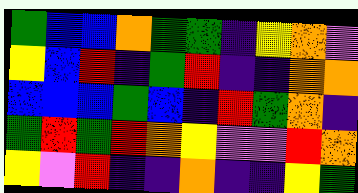[["green", "blue", "blue", "orange", "green", "green", "indigo", "yellow", "orange", "violet"], ["yellow", "blue", "red", "indigo", "green", "red", "indigo", "indigo", "orange", "orange"], ["blue", "blue", "blue", "green", "blue", "indigo", "red", "green", "orange", "indigo"], ["green", "red", "green", "red", "orange", "yellow", "violet", "violet", "red", "orange"], ["yellow", "violet", "red", "indigo", "indigo", "orange", "indigo", "indigo", "yellow", "green"]]